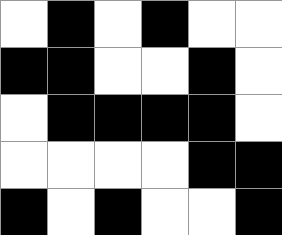[["white", "black", "white", "black", "white", "white"], ["black", "black", "white", "white", "black", "white"], ["white", "black", "black", "black", "black", "white"], ["white", "white", "white", "white", "black", "black"], ["black", "white", "black", "white", "white", "black"]]